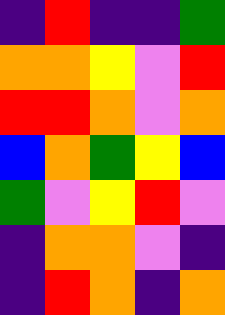[["indigo", "red", "indigo", "indigo", "green"], ["orange", "orange", "yellow", "violet", "red"], ["red", "red", "orange", "violet", "orange"], ["blue", "orange", "green", "yellow", "blue"], ["green", "violet", "yellow", "red", "violet"], ["indigo", "orange", "orange", "violet", "indigo"], ["indigo", "red", "orange", "indigo", "orange"]]